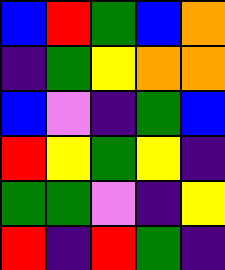[["blue", "red", "green", "blue", "orange"], ["indigo", "green", "yellow", "orange", "orange"], ["blue", "violet", "indigo", "green", "blue"], ["red", "yellow", "green", "yellow", "indigo"], ["green", "green", "violet", "indigo", "yellow"], ["red", "indigo", "red", "green", "indigo"]]